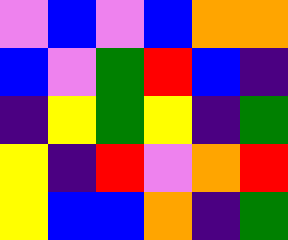[["violet", "blue", "violet", "blue", "orange", "orange"], ["blue", "violet", "green", "red", "blue", "indigo"], ["indigo", "yellow", "green", "yellow", "indigo", "green"], ["yellow", "indigo", "red", "violet", "orange", "red"], ["yellow", "blue", "blue", "orange", "indigo", "green"]]